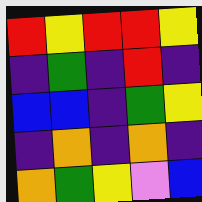[["red", "yellow", "red", "red", "yellow"], ["indigo", "green", "indigo", "red", "indigo"], ["blue", "blue", "indigo", "green", "yellow"], ["indigo", "orange", "indigo", "orange", "indigo"], ["orange", "green", "yellow", "violet", "blue"]]